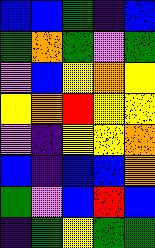[["blue", "blue", "green", "indigo", "blue"], ["green", "orange", "green", "violet", "green"], ["violet", "blue", "yellow", "orange", "yellow"], ["yellow", "orange", "red", "yellow", "yellow"], ["violet", "indigo", "yellow", "yellow", "orange"], ["blue", "indigo", "blue", "blue", "orange"], ["green", "violet", "blue", "red", "blue"], ["indigo", "green", "yellow", "green", "green"]]